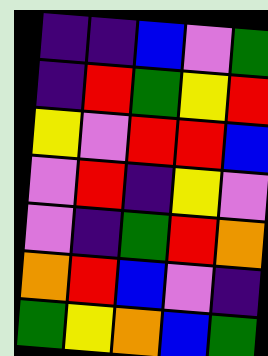[["indigo", "indigo", "blue", "violet", "green"], ["indigo", "red", "green", "yellow", "red"], ["yellow", "violet", "red", "red", "blue"], ["violet", "red", "indigo", "yellow", "violet"], ["violet", "indigo", "green", "red", "orange"], ["orange", "red", "blue", "violet", "indigo"], ["green", "yellow", "orange", "blue", "green"]]